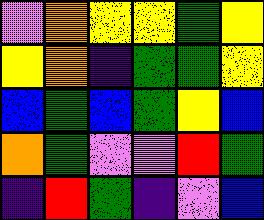[["violet", "orange", "yellow", "yellow", "green", "yellow"], ["yellow", "orange", "indigo", "green", "green", "yellow"], ["blue", "green", "blue", "green", "yellow", "blue"], ["orange", "green", "violet", "violet", "red", "green"], ["indigo", "red", "green", "indigo", "violet", "blue"]]